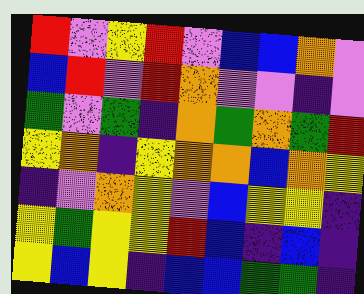[["red", "violet", "yellow", "red", "violet", "blue", "blue", "orange", "violet"], ["blue", "red", "violet", "red", "orange", "violet", "violet", "indigo", "violet"], ["green", "violet", "green", "indigo", "orange", "green", "orange", "green", "red"], ["yellow", "orange", "indigo", "yellow", "orange", "orange", "blue", "orange", "yellow"], ["indigo", "violet", "orange", "yellow", "violet", "blue", "yellow", "yellow", "indigo"], ["yellow", "green", "yellow", "yellow", "red", "blue", "indigo", "blue", "indigo"], ["yellow", "blue", "yellow", "indigo", "blue", "blue", "green", "green", "indigo"]]